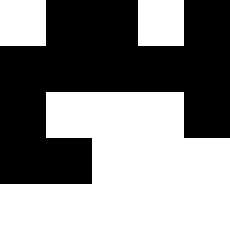[["white", "black", "black", "white", "black"], ["black", "black", "black", "black", "black"], ["black", "white", "white", "white", "black"], ["black", "black", "white", "white", "white"], ["white", "white", "white", "white", "white"]]